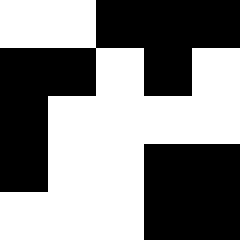[["white", "white", "black", "black", "black"], ["black", "black", "white", "black", "white"], ["black", "white", "white", "white", "white"], ["black", "white", "white", "black", "black"], ["white", "white", "white", "black", "black"]]